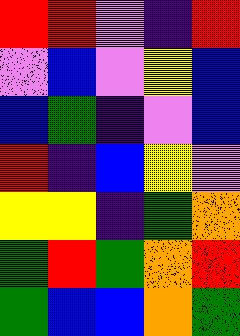[["red", "red", "violet", "indigo", "red"], ["violet", "blue", "violet", "yellow", "blue"], ["blue", "green", "indigo", "violet", "blue"], ["red", "indigo", "blue", "yellow", "violet"], ["yellow", "yellow", "indigo", "green", "orange"], ["green", "red", "green", "orange", "red"], ["green", "blue", "blue", "orange", "green"]]